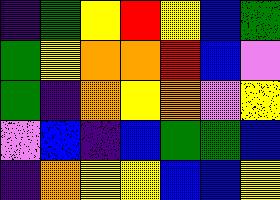[["indigo", "green", "yellow", "red", "yellow", "blue", "green"], ["green", "yellow", "orange", "orange", "red", "blue", "violet"], ["green", "indigo", "orange", "yellow", "orange", "violet", "yellow"], ["violet", "blue", "indigo", "blue", "green", "green", "blue"], ["indigo", "orange", "yellow", "yellow", "blue", "blue", "yellow"]]